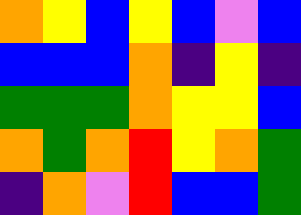[["orange", "yellow", "blue", "yellow", "blue", "violet", "blue"], ["blue", "blue", "blue", "orange", "indigo", "yellow", "indigo"], ["green", "green", "green", "orange", "yellow", "yellow", "blue"], ["orange", "green", "orange", "red", "yellow", "orange", "green"], ["indigo", "orange", "violet", "red", "blue", "blue", "green"]]